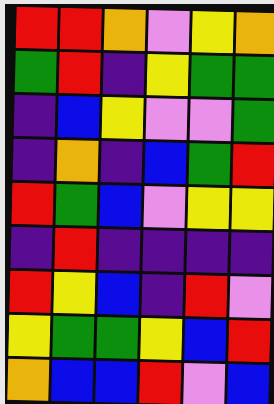[["red", "red", "orange", "violet", "yellow", "orange"], ["green", "red", "indigo", "yellow", "green", "green"], ["indigo", "blue", "yellow", "violet", "violet", "green"], ["indigo", "orange", "indigo", "blue", "green", "red"], ["red", "green", "blue", "violet", "yellow", "yellow"], ["indigo", "red", "indigo", "indigo", "indigo", "indigo"], ["red", "yellow", "blue", "indigo", "red", "violet"], ["yellow", "green", "green", "yellow", "blue", "red"], ["orange", "blue", "blue", "red", "violet", "blue"]]